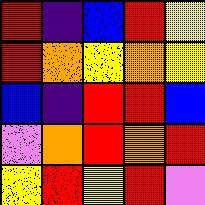[["red", "indigo", "blue", "red", "yellow"], ["red", "orange", "yellow", "orange", "yellow"], ["blue", "indigo", "red", "red", "blue"], ["violet", "orange", "red", "orange", "red"], ["yellow", "red", "yellow", "red", "violet"]]